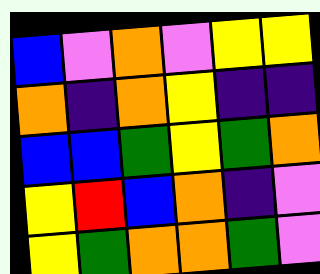[["blue", "violet", "orange", "violet", "yellow", "yellow"], ["orange", "indigo", "orange", "yellow", "indigo", "indigo"], ["blue", "blue", "green", "yellow", "green", "orange"], ["yellow", "red", "blue", "orange", "indigo", "violet"], ["yellow", "green", "orange", "orange", "green", "violet"]]